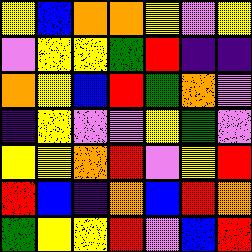[["yellow", "blue", "orange", "orange", "yellow", "violet", "yellow"], ["violet", "yellow", "yellow", "green", "red", "indigo", "indigo"], ["orange", "yellow", "blue", "red", "green", "orange", "violet"], ["indigo", "yellow", "violet", "violet", "yellow", "green", "violet"], ["yellow", "yellow", "orange", "red", "violet", "yellow", "red"], ["red", "blue", "indigo", "orange", "blue", "red", "orange"], ["green", "yellow", "yellow", "red", "violet", "blue", "red"]]